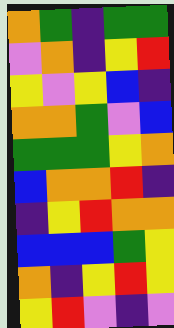[["orange", "green", "indigo", "green", "green"], ["violet", "orange", "indigo", "yellow", "red"], ["yellow", "violet", "yellow", "blue", "indigo"], ["orange", "orange", "green", "violet", "blue"], ["green", "green", "green", "yellow", "orange"], ["blue", "orange", "orange", "red", "indigo"], ["indigo", "yellow", "red", "orange", "orange"], ["blue", "blue", "blue", "green", "yellow"], ["orange", "indigo", "yellow", "red", "yellow"], ["yellow", "red", "violet", "indigo", "violet"]]